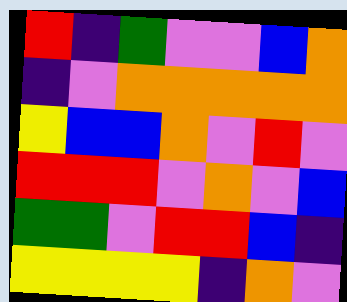[["red", "indigo", "green", "violet", "violet", "blue", "orange"], ["indigo", "violet", "orange", "orange", "orange", "orange", "orange"], ["yellow", "blue", "blue", "orange", "violet", "red", "violet"], ["red", "red", "red", "violet", "orange", "violet", "blue"], ["green", "green", "violet", "red", "red", "blue", "indigo"], ["yellow", "yellow", "yellow", "yellow", "indigo", "orange", "violet"]]